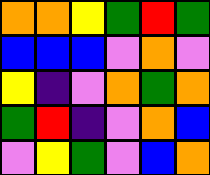[["orange", "orange", "yellow", "green", "red", "green"], ["blue", "blue", "blue", "violet", "orange", "violet"], ["yellow", "indigo", "violet", "orange", "green", "orange"], ["green", "red", "indigo", "violet", "orange", "blue"], ["violet", "yellow", "green", "violet", "blue", "orange"]]